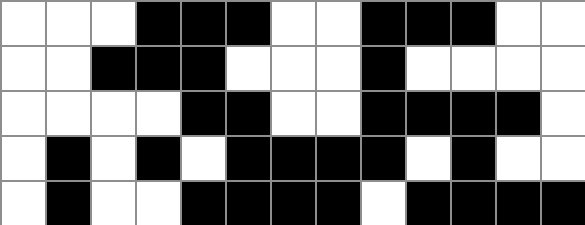[["white", "white", "white", "black", "black", "black", "white", "white", "black", "black", "black", "white", "white"], ["white", "white", "black", "black", "black", "white", "white", "white", "black", "white", "white", "white", "white"], ["white", "white", "white", "white", "black", "black", "white", "white", "black", "black", "black", "black", "white"], ["white", "black", "white", "black", "white", "black", "black", "black", "black", "white", "black", "white", "white"], ["white", "black", "white", "white", "black", "black", "black", "black", "white", "black", "black", "black", "black"]]